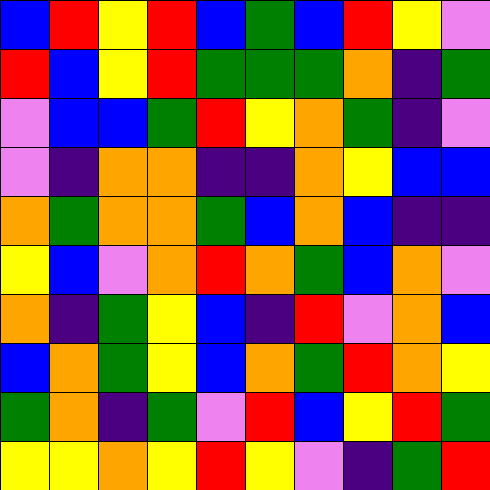[["blue", "red", "yellow", "red", "blue", "green", "blue", "red", "yellow", "violet"], ["red", "blue", "yellow", "red", "green", "green", "green", "orange", "indigo", "green"], ["violet", "blue", "blue", "green", "red", "yellow", "orange", "green", "indigo", "violet"], ["violet", "indigo", "orange", "orange", "indigo", "indigo", "orange", "yellow", "blue", "blue"], ["orange", "green", "orange", "orange", "green", "blue", "orange", "blue", "indigo", "indigo"], ["yellow", "blue", "violet", "orange", "red", "orange", "green", "blue", "orange", "violet"], ["orange", "indigo", "green", "yellow", "blue", "indigo", "red", "violet", "orange", "blue"], ["blue", "orange", "green", "yellow", "blue", "orange", "green", "red", "orange", "yellow"], ["green", "orange", "indigo", "green", "violet", "red", "blue", "yellow", "red", "green"], ["yellow", "yellow", "orange", "yellow", "red", "yellow", "violet", "indigo", "green", "red"]]